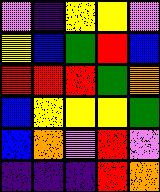[["violet", "indigo", "yellow", "yellow", "violet"], ["yellow", "blue", "green", "red", "blue"], ["red", "red", "red", "green", "orange"], ["blue", "yellow", "yellow", "yellow", "green"], ["blue", "orange", "violet", "red", "violet"], ["indigo", "indigo", "indigo", "red", "orange"]]